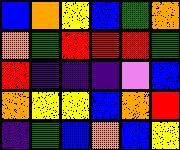[["blue", "orange", "yellow", "blue", "green", "orange"], ["orange", "green", "red", "red", "red", "green"], ["red", "indigo", "indigo", "indigo", "violet", "blue"], ["orange", "yellow", "yellow", "blue", "orange", "red"], ["indigo", "green", "blue", "orange", "blue", "yellow"]]